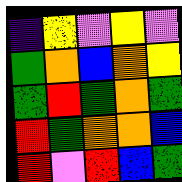[["indigo", "yellow", "violet", "yellow", "violet"], ["green", "orange", "blue", "orange", "yellow"], ["green", "red", "green", "orange", "green"], ["red", "green", "orange", "orange", "blue"], ["red", "violet", "red", "blue", "green"]]